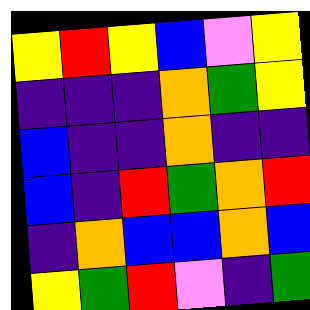[["yellow", "red", "yellow", "blue", "violet", "yellow"], ["indigo", "indigo", "indigo", "orange", "green", "yellow"], ["blue", "indigo", "indigo", "orange", "indigo", "indigo"], ["blue", "indigo", "red", "green", "orange", "red"], ["indigo", "orange", "blue", "blue", "orange", "blue"], ["yellow", "green", "red", "violet", "indigo", "green"]]